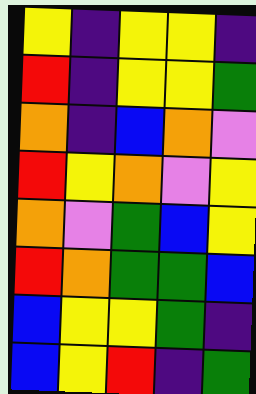[["yellow", "indigo", "yellow", "yellow", "indigo"], ["red", "indigo", "yellow", "yellow", "green"], ["orange", "indigo", "blue", "orange", "violet"], ["red", "yellow", "orange", "violet", "yellow"], ["orange", "violet", "green", "blue", "yellow"], ["red", "orange", "green", "green", "blue"], ["blue", "yellow", "yellow", "green", "indigo"], ["blue", "yellow", "red", "indigo", "green"]]